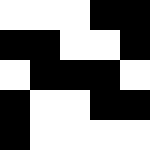[["white", "white", "white", "black", "black"], ["black", "black", "white", "white", "black"], ["white", "black", "black", "black", "white"], ["black", "white", "white", "black", "black"], ["black", "white", "white", "white", "white"]]